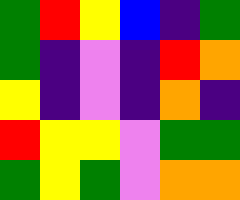[["green", "red", "yellow", "blue", "indigo", "green"], ["green", "indigo", "violet", "indigo", "red", "orange"], ["yellow", "indigo", "violet", "indigo", "orange", "indigo"], ["red", "yellow", "yellow", "violet", "green", "green"], ["green", "yellow", "green", "violet", "orange", "orange"]]